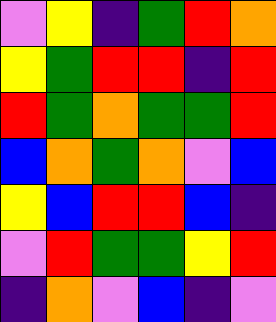[["violet", "yellow", "indigo", "green", "red", "orange"], ["yellow", "green", "red", "red", "indigo", "red"], ["red", "green", "orange", "green", "green", "red"], ["blue", "orange", "green", "orange", "violet", "blue"], ["yellow", "blue", "red", "red", "blue", "indigo"], ["violet", "red", "green", "green", "yellow", "red"], ["indigo", "orange", "violet", "blue", "indigo", "violet"]]